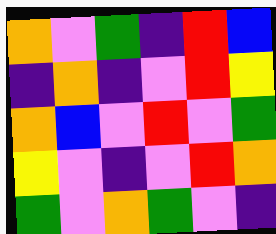[["orange", "violet", "green", "indigo", "red", "blue"], ["indigo", "orange", "indigo", "violet", "red", "yellow"], ["orange", "blue", "violet", "red", "violet", "green"], ["yellow", "violet", "indigo", "violet", "red", "orange"], ["green", "violet", "orange", "green", "violet", "indigo"]]